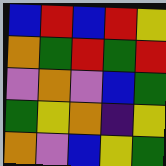[["blue", "red", "blue", "red", "yellow"], ["orange", "green", "red", "green", "red"], ["violet", "orange", "violet", "blue", "green"], ["green", "yellow", "orange", "indigo", "yellow"], ["orange", "violet", "blue", "yellow", "green"]]